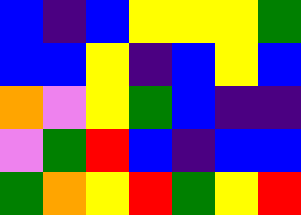[["blue", "indigo", "blue", "yellow", "yellow", "yellow", "green"], ["blue", "blue", "yellow", "indigo", "blue", "yellow", "blue"], ["orange", "violet", "yellow", "green", "blue", "indigo", "indigo"], ["violet", "green", "red", "blue", "indigo", "blue", "blue"], ["green", "orange", "yellow", "red", "green", "yellow", "red"]]